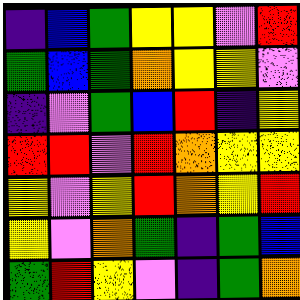[["indigo", "blue", "green", "yellow", "yellow", "violet", "red"], ["green", "blue", "green", "orange", "yellow", "yellow", "violet"], ["indigo", "violet", "green", "blue", "red", "indigo", "yellow"], ["red", "red", "violet", "red", "orange", "yellow", "yellow"], ["yellow", "violet", "yellow", "red", "orange", "yellow", "red"], ["yellow", "violet", "orange", "green", "indigo", "green", "blue"], ["green", "red", "yellow", "violet", "indigo", "green", "orange"]]